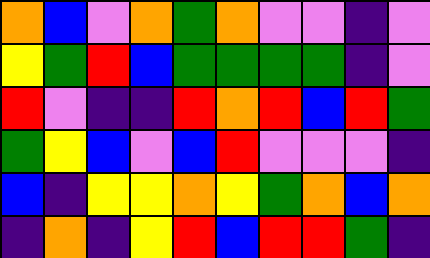[["orange", "blue", "violet", "orange", "green", "orange", "violet", "violet", "indigo", "violet"], ["yellow", "green", "red", "blue", "green", "green", "green", "green", "indigo", "violet"], ["red", "violet", "indigo", "indigo", "red", "orange", "red", "blue", "red", "green"], ["green", "yellow", "blue", "violet", "blue", "red", "violet", "violet", "violet", "indigo"], ["blue", "indigo", "yellow", "yellow", "orange", "yellow", "green", "orange", "blue", "orange"], ["indigo", "orange", "indigo", "yellow", "red", "blue", "red", "red", "green", "indigo"]]